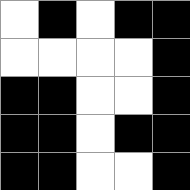[["white", "black", "white", "black", "black"], ["white", "white", "white", "white", "black"], ["black", "black", "white", "white", "black"], ["black", "black", "white", "black", "black"], ["black", "black", "white", "white", "black"]]